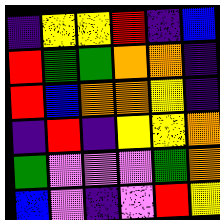[["indigo", "yellow", "yellow", "red", "indigo", "blue"], ["red", "green", "green", "orange", "orange", "indigo"], ["red", "blue", "orange", "orange", "yellow", "indigo"], ["indigo", "red", "indigo", "yellow", "yellow", "orange"], ["green", "violet", "violet", "violet", "green", "orange"], ["blue", "violet", "indigo", "violet", "red", "yellow"]]